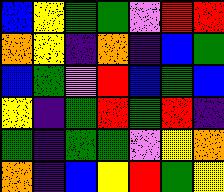[["blue", "yellow", "green", "green", "violet", "red", "red"], ["orange", "yellow", "indigo", "orange", "indigo", "blue", "green"], ["blue", "green", "violet", "red", "blue", "green", "blue"], ["yellow", "indigo", "green", "red", "green", "red", "indigo"], ["green", "indigo", "green", "green", "violet", "yellow", "orange"], ["orange", "indigo", "blue", "yellow", "red", "green", "yellow"]]